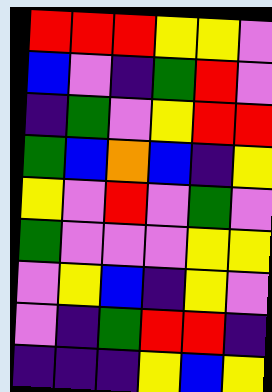[["red", "red", "red", "yellow", "yellow", "violet"], ["blue", "violet", "indigo", "green", "red", "violet"], ["indigo", "green", "violet", "yellow", "red", "red"], ["green", "blue", "orange", "blue", "indigo", "yellow"], ["yellow", "violet", "red", "violet", "green", "violet"], ["green", "violet", "violet", "violet", "yellow", "yellow"], ["violet", "yellow", "blue", "indigo", "yellow", "violet"], ["violet", "indigo", "green", "red", "red", "indigo"], ["indigo", "indigo", "indigo", "yellow", "blue", "yellow"]]